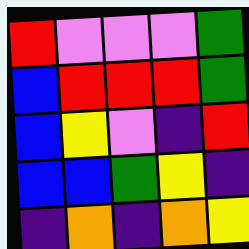[["red", "violet", "violet", "violet", "green"], ["blue", "red", "red", "red", "green"], ["blue", "yellow", "violet", "indigo", "red"], ["blue", "blue", "green", "yellow", "indigo"], ["indigo", "orange", "indigo", "orange", "yellow"]]